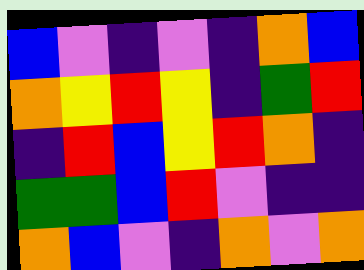[["blue", "violet", "indigo", "violet", "indigo", "orange", "blue"], ["orange", "yellow", "red", "yellow", "indigo", "green", "red"], ["indigo", "red", "blue", "yellow", "red", "orange", "indigo"], ["green", "green", "blue", "red", "violet", "indigo", "indigo"], ["orange", "blue", "violet", "indigo", "orange", "violet", "orange"]]